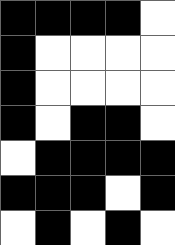[["black", "black", "black", "black", "white"], ["black", "white", "white", "white", "white"], ["black", "white", "white", "white", "white"], ["black", "white", "black", "black", "white"], ["white", "black", "black", "black", "black"], ["black", "black", "black", "white", "black"], ["white", "black", "white", "black", "white"]]